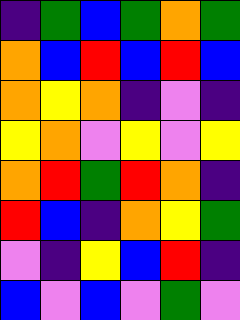[["indigo", "green", "blue", "green", "orange", "green"], ["orange", "blue", "red", "blue", "red", "blue"], ["orange", "yellow", "orange", "indigo", "violet", "indigo"], ["yellow", "orange", "violet", "yellow", "violet", "yellow"], ["orange", "red", "green", "red", "orange", "indigo"], ["red", "blue", "indigo", "orange", "yellow", "green"], ["violet", "indigo", "yellow", "blue", "red", "indigo"], ["blue", "violet", "blue", "violet", "green", "violet"]]